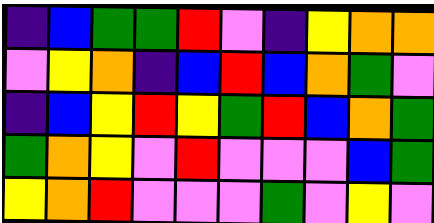[["indigo", "blue", "green", "green", "red", "violet", "indigo", "yellow", "orange", "orange"], ["violet", "yellow", "orange", "indigo", "blue", "red", "blue", "orange", "green", "violet"], ["indigo", "blue", "yellow", "red", "yellow", "green", "red", "blue", "orange", "green"], ["green", "orange", "yellow", "violet", "red", "violet", "violet", "violet", "blue", "green"], ["yellow", "orange", "red", "violet", "violet", "violet", "green", "violet", "yellow", "violet"]]